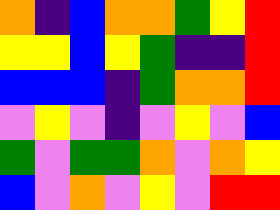[["orange", "indigo", "blue", "orange", "orange", "green", "yellow", "red"], ["yellow", "yellow", "blue", "yellow", "green", "indigo", "indigo", "red"], ["blue", "blue", "blue", "indigo", "green", "orange", "orange", "red"], ["violet", "yellow", "violet", "indigo", "violet", "yellow", "violet", "blue"], ["green", "violet", "green", "green", "orange", "violet", "orange", "yellow"], ["blue", "violet", "orange", "violet", "yellow", "violet", "red", "red"]]